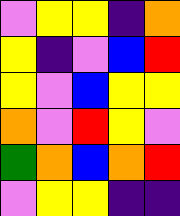[["violet", "yellow", "yellow", "indigo", "orange"], ["yellow", "indigo", "violet", "blue", "red"], ["yellow", "violet", "blue", "yellow", "yellow"], ["orange", "violet", "red", "yellow", "violet"], ["green", "orange", "blue", "orange", "red"], ["violet", "yellow", "yellow", "indigo", "indigo"]]